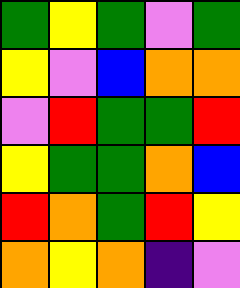[["green", "yellow", "green", "violet", "green"], ["yellow", "violet", "blue", "orange", "orange"], ["violet", "red", "green", "green", "red"], ["yellow", "green", "green", "orange", "blue"], ["red", "orange", "green", "red", "yellow"], ["orange", "yellow", "orange", "indigo", "violet"]]